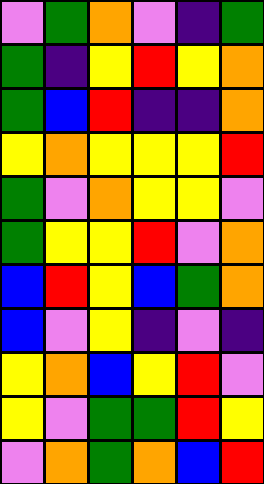[["violet", "green", "orange", "violet", "indigo", "green"], ["green", "indigo", "yellow", "red", "yellow", "orange"], ["green", "blue", "red", "indigo", "indigo", "orange"], ["yellow", "orange", "yellow", "yellow", "yellow", "red"], ["green", "violet", "orange", "yellow", "yellow", "violet"], ["green", "yellow", "yellow", "red", "violet", "orange"], ["blue", "red", "yellow", "blue", "green", "orange"], ["blue", "violet", "yellow", "indigo", "violet", "indigo"], ["yellow", "orange", "blue", "yellow", "red", "violet"], ["yellow", "violet", "green", "green", "red", "yellow"], ["violet", "orange", "green", "orange", "blue", "red"]]